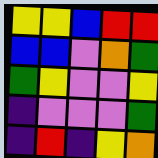[["yellow", "yellow", "blue", "red", "red"], ["blue", "blue", "violet", "orange", "green"], ["green", "yellow", "violet", "violet", "yellow"], ["indigo", "violet", "violet", "violet", "green"], ["indigo", "red", "indigo", "yellow", "orange"]]